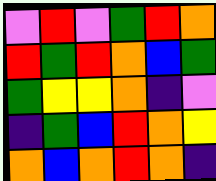[["violet", "red", "violet", "green", "red", "orange"], ["red", "green", "red", "orange", "blue", "green"], ["green", "yellow", "yellow", "orange", "indigo", "violet"], ["indigo", "green", "blue", "red", "orange", "yellow"], ["orange", "blue", "orange", "red", "orange", "indigo"]]